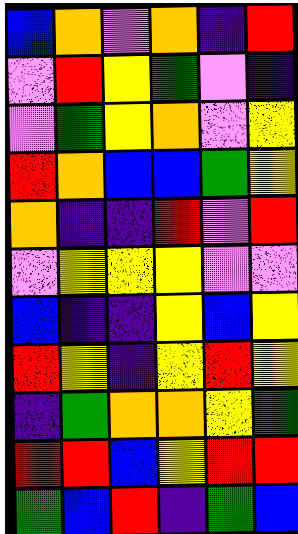[["blue", "orange", "violet", "orange", "indigo", "red"], ["violet", "red", "yellow", "green", "violet", "indigo"], ["violet", "green", "yellow", "orange", "violet", "yellow"], ["red", "orange", "blue", "blue", "green", "yellow"], ["orange", "indigo", "indigo", "red", "violet", "red"], ["violet", "yellow", "yellow", "yellow", "violet", "violet"], ["blue", "indigo", "indigo", "yellow", "blue", "yellow"], ["red", "yellow", "indigo", "yellow", "red", "yellow"], ["indigo", "green", "orange", "orange", "yellow", "green"], ["red", "red", "blue", "yellow", "red", "red"], ["green", "blue", "red", "indigo", "green", "blue"]]